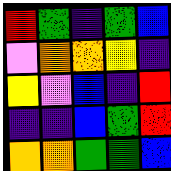[["red", "green", "indigo", "green", "blue"], ["violet", "orange", "orange", "yellow", "indigo"], ["yellow", "violet", "blue", "indigo", "red"], ["indigo", "indigo", "blue", "green", "red"], ["orange", "orange", "green", "green", "blue"]]